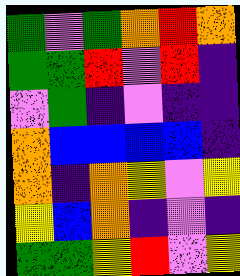[["green", "violet", "green", "orange", "red", "orange"], ["green", "green", "red", "violet", "red", "indigo"], ["violet", "green", "indigo", "violet", "indigo", "indigo"], ["orange", "blue", "blue", "blue", "blue", "indigo"], ["orange", "indigo", "orange", "yellow", "violet", "yellow"], ["yellow", "blue", "orange", "indigo", "violet", "indigo"], ["green", "green", "yellow", "red", "violet", "yellow"]]